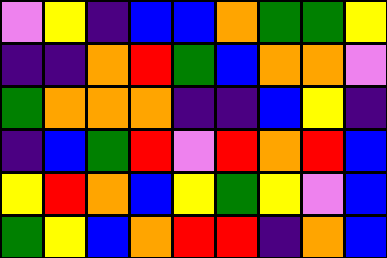[["violet", "yellow", "indigo", "blue", "blue", "orange", "green", "green", "yellow"], ["indigo", "indigo", "orange", "red", "green", "blue", "orange", "orange", "violet"], ["green", "orange", "orange", "orange", "indigo", "indigo", "blue", "yellow", "indigo"], ["indigo", "blue", "green", "red", "violet", "red", "orange", "red", "blue"], ["yellow", "red", "orange", "blue", "yellow", "green", "yellow", "violet", "blue"], ["green", "yellow", "blue", "orange", "red", "red", "indigo", "orange", "blue"]]